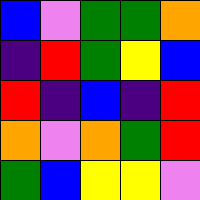[["blue", "violet", "green", "green", "orange"], ["indigo", "red", "green", "yellow", "blue"], ["red", "indigo", "blue", "indigo", "red"], ["orange", "violet", "orange", "green", "red"], ["green", "blue", "yellow", "yellow", "violet"]]